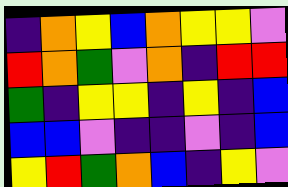[["indigo", "orange", "yellow", "blue", "orange", "yellow", "yellow", "violet"], ["red", "orange", "green", "violet", "orange", "indigo", "red", "red"], ["green", "indigo", "yellow", "yellow", "indigo", "yellow", "indigo", "blue"], ["blue", "blue", "violet", "indigo", "indigo", "violet", "indigo", "blue"], ["yellow", "red", "green", "orange", "blue", "indigo", "yellow", "violet"]]